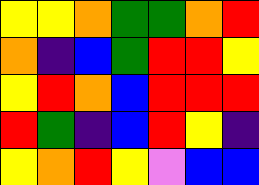[["yellow", "yellow", "orange", "green", "green", "orange", "red"], ["orange", "indigo", "blue", "green", "red", "red", "yellow"], ["yellow", "red", "orange", "blue", "red", "red", "red"], ["red", "green", "indigo", "blue", "red", "yellow", "indigo"], ["yellow", "orange", "red", "yellow", "violet", "blue", "blue"]]